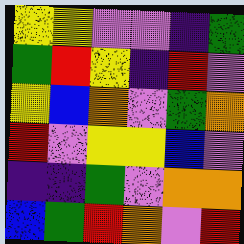[["yellow", "yellow", "violet", "violet", "indigo", "green"], ["green", "red", "yellow", "indigo", "red", "violet"], ["yellow", "blue", "orange", "violet", "green", "orange"], ["red", "violet", "yellow", "yellow", "blue", "violet"], ["indigo", "indigo", "green", "violet", "orange", "orange"], ["blue", "green", "red", "orange", "violet", "red"]]